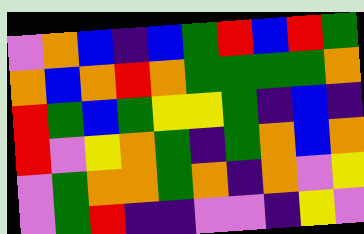[["violet", "orange", "blue", "indigo", "blue", "green", "red", "blue", "red", "green"], ["orange", "blue", "orange", "red", "orange", "green", "green", "green", "green", "orange"], ["red", "green", "blue", "green", "yellow", "yellow", "green", "indigo", "blue", "indigo"], ["red", "violet", "yellow", "orange", "green", "indigo", "green", "orange", "blue", "orange"], ["violet", "green", "orange", "orange", "green", "orange", "indigo", "orange", "violet", "yellow"], ["violet", "green", "red", "indigo", "indigo", "violet", "violet", "indigo", "yellow", "violet"]]